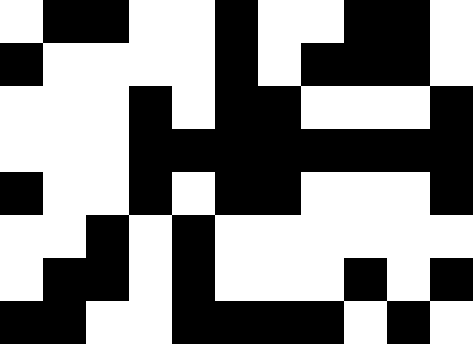[["white", "black", "black", "white", "white", "black", "white", "white", "black", "black", "white"], ["black", "white", "white", "white", "white", "black", "white", "black", "black", "black", "white"], ["white", "white", "white", "black", "white", "black", "black", "white", "white", "white", "black"], ["white", "white", "white", "black", "black", "black", "black", "black", "black", "black", "black"], ["black", "white", "white", "black", "white", "black", "black", "white", "white", "white", "black"], ["white", "white", "black", "white", "black", "white", "white", "white", "white", "white", "white"], ["white", "black", "black", "white", "black", "white", "white", "white", "black", "white", "black"], ["black", "black", "white", "white", "black", "black", "black", "black", "white", "black", "white"]]